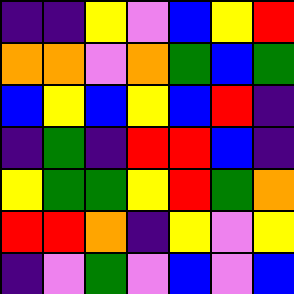[["indigo", "indigo", "yellow", "violet", "blue", "yellow", "red"], ["orange", "orange", "violet", "orange", "green", "blue", "green"], ["blue", "yellow", "blue", "yellow", "blue", "red", "indigo"], ["indigo", "green", "indigo", "red", "red", "blue", "indigo"], ["yellow", "green", "green", "yellow", "red", "green", "orange"], ["red", "red", "orange", "indigo", "yellow", "violet", "yellow"], ["indigo", "violet", "green", "violet", "blue", "violet", "blue"]]